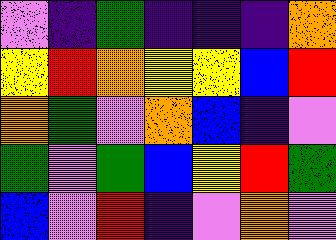[["violet", "indigo", "green", "indigo", "indigo", "indigo", "orange"], ["yellow", "red", "orange", "yellow", "yellow", "blue", "red"], ["orange", "green", "violet", "orange", "blue", "indigo", "violet"], ["green", "violet", "green", "blue", "yellow", "red", "green"], ["blue", "violet", "red", "indigo", "violet", "orange", "violet"]]